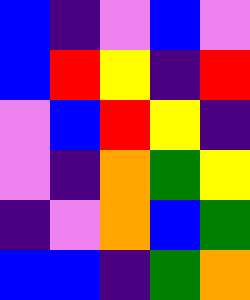[["blue", "indigo", "violet", "blue", "violet"], ["blue", "red", "yellow", "indigo", "red"], ["violet", "blue", "red", "yellow", "indigo"], ["violet", "indigo", "orange", "green", "yellow"], ["indigo", "violet", "orange", "blue", "green"], ["blue", "blue", "indigo", "green", "orange"]]